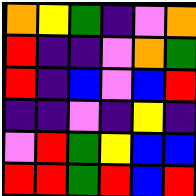[["orange", "yellow", "green", "indigo", "violet", "orange"], ["red", "indigo", "indigo", "violet", "orange", "green"], ["red", "indigo", "blue", "violet", "blue", "red"], ["indigo", "indigo", "violet", "indigo", "yellow", "indigo"], ["violet", "red", "green", "yellow", "blue", "blue"], ["red", "red", "green", "red", "blue", "red"]]